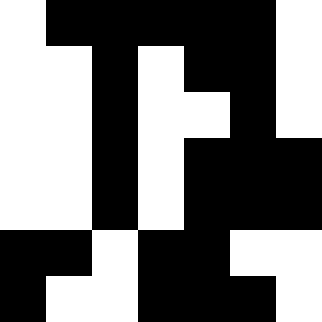[["white", "black", "black", "black", "black", "black", "white"], ["white", "white", "black", "white", "black", "black", "white"], ["white", "white", "black", "white", "white", "black", "white"], ["white", "white", "black", "white", "black", "black", "black"], ["white", "white", "black", "white", "black", "black", "black"], ["black", "black", "white", "black", "black", "white", "white"], ["black", "white", "white", "black", "black", "black", "white"]]